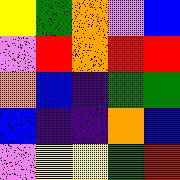[["yellow", "green", "orange", "violet", "blue"], ["violet", "red", "orange", "red", "red"], ["orange", "blue", "indigo", "green", "green"], ["blue", "indigo", "indigo", "orange", "blue"], ["violet", "yellow", "yellow", "green", "red"]]